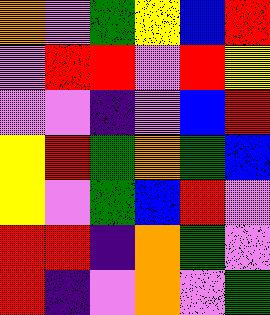[["orange", "violet", "green", "yellow", "blue", "red"], ["violet", "red", "red", "violet", "red", "yellow"], ["violet", "violet", "indigo", "violet", "blue", "red"], ["yellow", "red", "green", "orange", "green", "blue"], ["yellow", "violet", "green", "blue", "red", "violet"], ["red", "red", "indigo", "orange", "green", "violet"], ["red", "indigo", "violet", "orange", "violet", "green"]]